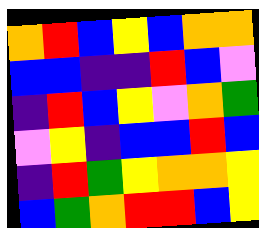[["orange", "red", "blue", "yellow", "blue", "orange", "orange"], ["blue", "blue", "indigo", "indigo", "red", "blue", "violet"], ["indigo", "red", "blue", "yellow", "violet", "orange", "green"], ["violet", "yellow", "indigo", "blue", "blue", "red", "blue"], ["indigo", "red", "green", "yellow", "orange", "orange", "yellow"], ["blue", "green", "orange", "red", "red", "blue", "yellow"]]